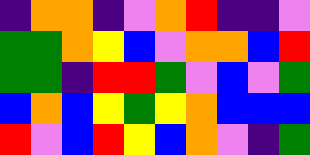[["indigo", "orange", "orange", "indigo", "violet", "orange", "red", "indigo", "indigo", "violet"], ["green", "green", "orange", "yellow", "blue", "violet", "orange", "orange", "blue", "red"], ["green", "green", "indigo", "red", "red", "green", "violet", "blue", "violet", "green"], ["blue", "orange", "blue", "yellow", "green", "yellow", "orange", "blue", "blue", "blue"], ["red", "violet", "blue", "red", "yellow", "blue", "orange", "violet", "indigo", "green"]]